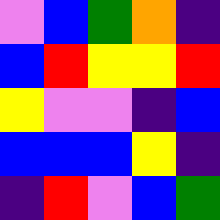[["violet", "blue", "green", "orange", "indigo"], ["blue", "red", "yellow", "yellow", "red"], ["yellow", "violet", "violet", "indigo", "blue"], ["blue", "blue", "blue", "yellow", "indigo"], ["indigo", "red", "violet", "blue", "green"]]